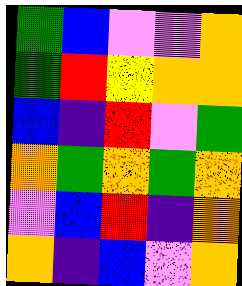[["green", "blue", "violet", "violet", "orange"], ["green", "red", "yellow", "orange", "orange"], ["blue", "indigo", "red", "violet", "green"], ["orange", "green", "orange", "green", "orange"], ["violet", "blue", "red", "indigo", "orange"], ["orange", "indigo", "blue", "violet", "orange"]]